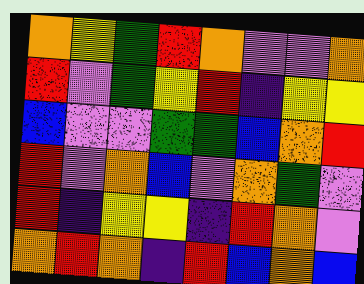[["orange", "yellow", "green", "red", "orange", "violet", "violet", "orange"], ["red", "violet", "green", "yellow", "red", "indigo", "yellow", "yellow"], ["blue", "violet", "violet", "green", "green", "blue", "orange", "red"], ["red", "violet", "orange", "blue", "violet", "orange", "green", "violet"], ["red", "indigo", "yellow", "yellow", "indigo", "red", "orange", "violet"], ["orange", "red", "orange", "indigo", "red", "blue", "orange", "blue"]]